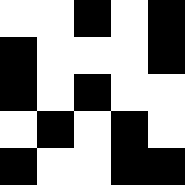[["white", "white", "black", "white", "black"], ["black", "white", "white", "white", "black"], ["black", "white", "black", "white", "white"], ["white", "black", "white", "black", "white"], ["black", "white", "white", "black", "black"]]